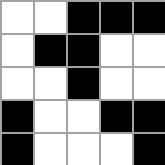[["white", "white", "black", "black", "black"], ["white", "black", "black", "white", "white"], ["white", "white", "black", "white", "white"], ["black", "white", "white", "black", "black"], ["black", "white", "white", "white", "black"]]